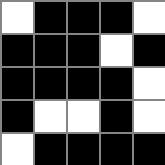[["white", "black", "black", "black", "white"], ["black", "black", "black", "white", "black"], ["black", "black", "black", "black", "white"], ["black", "white", "white", "black", "white"], ["white", "black", "black", "black", "black"]]